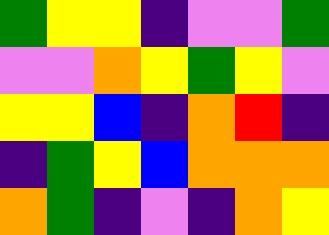[["green", "yellow", "yellow", "indigo", "violet", "violet", "green"], ["violet", "violet", "orange", "yellow", "green", "yellow", "violet"], ["yellow", "yellow", "blue", "indigo", "orange", "red", "indigo"], ["indigo", "green", "yellow", "blue", "orange", "orange", "orange"], ["orange", "green", "indigo", "violet", "indigo", "orange", "yellow"]]